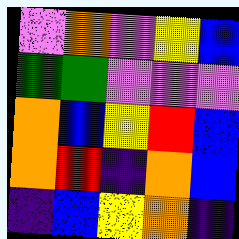[["violet", "orange", "violet", "yellow", "blue"], ["green", "green", "violet", "violet", "violet"], ["orange", "blue", "yellow", "red", "blue"], ["orange", "red", "indigo", "orange", "blue"], ["indigo", "blue", "yellow", "orange", "indigo"]]